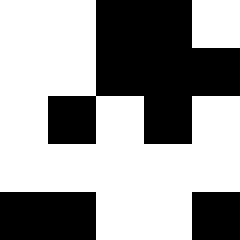[["white", "white", "black", "black", "white"], ["white", "white", "black", "black", "black"], ["white", "black", "white", "black", "white"], ["white", "white", "white", "white", "white"], ["black", "black", "white", "white", "black"]]